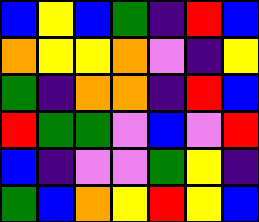[["blue", "yellow", "blue", "green", "indigo", "red", "blue"], ["orange", "yellow", "yellow", "orange", "violet", "indigo", "yellow"], ["green", "indigo", "orange", "orange", "indigo", "red", "blue"], ["red", "green", "green", "violet", "blue", "violet", "red"], ["blue", "indigo", "violet", "violet", "green", "yellow", "indigo"], ["green", "blue", "orange", "yellow", "red", "yellow", "blue"]]